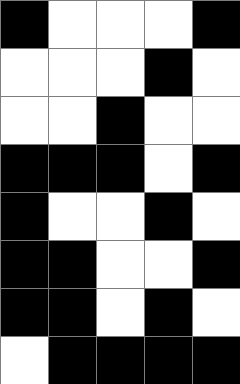[["black", "white", "white", "white", "black"], ["white", "white", "white", "black", "white"], ["white", "white", "black", "white", "white"], ["black", "black", "black", "white", "black"], ["black", "white", "white", "black", "white"], ["black", "black", "white", "white", "black"], ["black", "black", "white", "black", "white"], ["white", "black", "black", "black", "black"]]